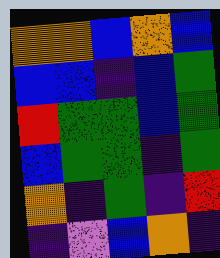[["orange", "orange", "blue", "orange", "blue"], ["blue", "blue", "indigo", "blue", "green"], ["red", "green", "green", "blue", "green"], ["blue", "green", "green", "indigo", "green"], ["orange", "indigo", "green", "indigo", "red"], ["indigo", "violet", "blue", "orange", "indigo"]]